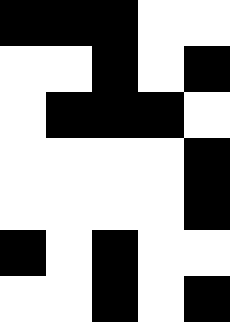[["black", "black", "black", "white", "white"], ["white", "white", "black", "white", "black"], ["white", "black", "black", "black", "white"], ["white", "white", "white", "white", "black"], ["white", "white", "white", "white", "black"], ["black", "white", "black", "white", "white"], ["white", "white", "black", "white", "black"]]